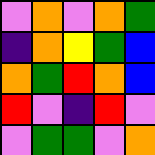[["violet", "orange", "violet", "orange", "green"], ["indigo", "orange", "yellow", "green", "blue"], ["orange", "green", "red", "orange", "blue"], ["red", "violet", "indigo", "red", "violet"], ["violet", "green", "green", "violet", "orange"]]